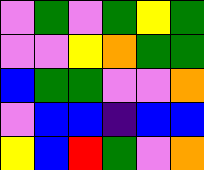[["violet", "green", "violet", "green", "yellow", "green"], ["violet", "violet", "yellow", "orange", "green", "green"], ["blue", "green", "green", "violet", "violet", "orange"], ["violet", "blue", "blue", "indigo", "blue", "blue"], ["yellow", "blue", "red", "green", "violet", "orange"]]